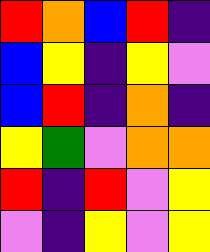[["red", "orange", "blue", "red", "indigo"], ["blue", "yellow", "indigo", "yellow", "violet"], ["blue", "red", "indigo", "orange", "indigo"], ["yellow", "green", "violet", "orange", "orange"], ["red", "indigo", "red", "violet", "yellow"], ["violet", "indigo", "yellow", "violet", "yellow"]]